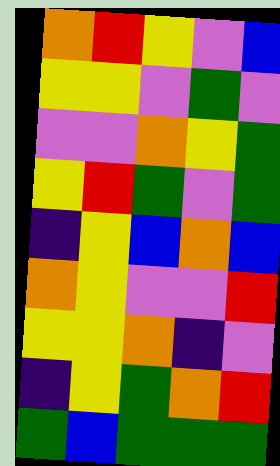[["orange", "red", "yellow", "violet", "blue"], ["yellow", "yellow", "violet", "green", "violet"], ["violet", "violet", "orange", "yellow", "green"], ["yellow", "red", "green", "violet", "green"], ["indigo", "yellow", "blue", "orange", "blue"], ["orange", "yellow", "violet", "violet", "red"], ["yellow", "yellow", "orange", "indigo", "violet"], ["indigo", "yellow", "green", "orange", "red"], ["green", "blue", "green", "green", "green"]]